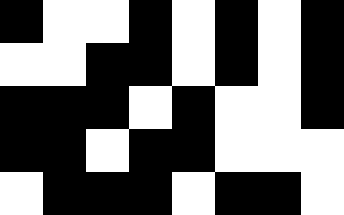[["black", "white", "white", "black", "white", "black", "white", "black"], ["white", "white", "black", "black", "white", "black", "white", "black"], ["black", "black", "black", "white", "black", "white", "white", "black"], ["black", "black", "white", "black", "black", "white", "white", "white"], ["white", "black", "black", "black", "white", "black", "black", "white"]]